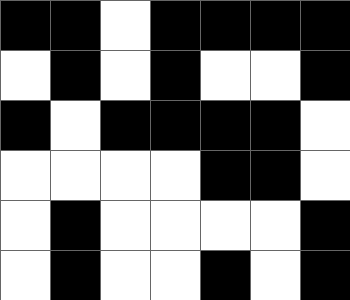[["black", "black", "white", "black", "black", "black", "black"], ["white", "black", "white", "black", "white", "white", "black"], ["black", "white", "black", "black", "black", "black", "white"], ["white", "white", "white", "white", "black", "black", "white"], ["white", "black", "white", "white", "white", "white", "black"], ["white", "black", "white", "white", "black", "white", "black"]]